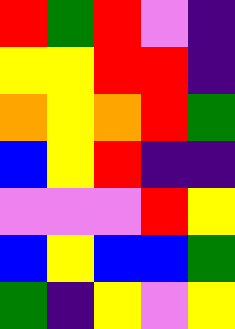[["red", "green", "red", "violet", "indigo"], ["yellow", "yellow", "red", "red", "indigo"], ["orange", "yellow", "orange", "red", "green"], ["blue", "yellow", "red", "indigo", "indigo"], ["violet", "violet", "violet", "red", "yellow"], ["blue", "yellow", "blue", "blue", "green"], ["green", "indigo", "yellow", "violet", "yellow"]]